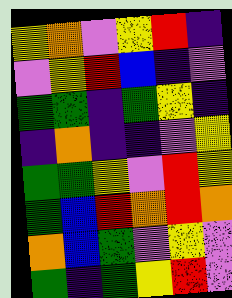[["yellow", "orange", "violet", "yellow", "red", "indigo"], ["violet", "yellow", "red", "blue", "indigo", "violet"], ["green", "green", "indigo", "green", "yellow", "indigo"], ["indigo", "orange", "indigo", "indigo", "violet", "yellow"], ["green", "green", "yellow", "violet", "red", "yellow"], ["green", "blue", "red", "orange", "red", "orange"], ["orange", "blue", "green", "violet", "yellow", "violet"], ["green", "indigo", "green", "yellow", "red", "violet"]]